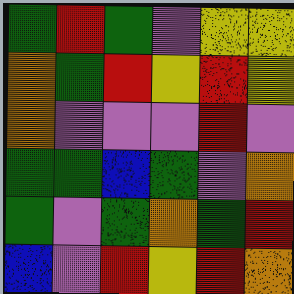[["green", "red", "green", "violet", "yellow", "yellow"], ["orange", "green", "red", "yellow", "red", "yellow"], ["orange", "violet", "violet", "violet", "red", "violet"], ["green", "green", "blue", "green", "violet", "orange"], ["green", "violet", "green", "orange", "green", "red"], ["blue", "violet", "red", "yellow", "red", "orange"]]